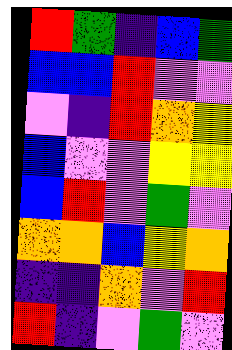[["red", "green", "indigo", "blue", "green"], ["blue", "blue", "red", "violet", "violet"], ["violet", "indigo", "red", "orange", "yellow"], ["blue", "violet", "violet", "yellow", "yellow"], ["blue", "red", "violet", "green", "violet"], ["orange", "orange", "blue", "yellow", "orange"], ["indigo", "indigo", "orange", "violet", "red"], ["red", "indigo", "violet", "green", "violet"]]